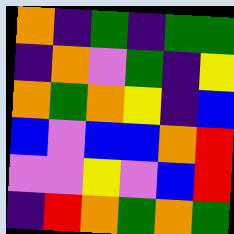[["orange", "indigo", "green", "indigo", "green", "green"], ["indigo", "orange", "violet", "green", "indigo", "yellow"], ["orange", "green", "orange", "yellow", "indigo", "blue"], ["blue", "violet", "blue", "blue", "orange", "red"], ["violet", "violet", "yellow", "violet", "blue", "red"], ["indigo", "red", "orange", "green", "orange", "green"]]